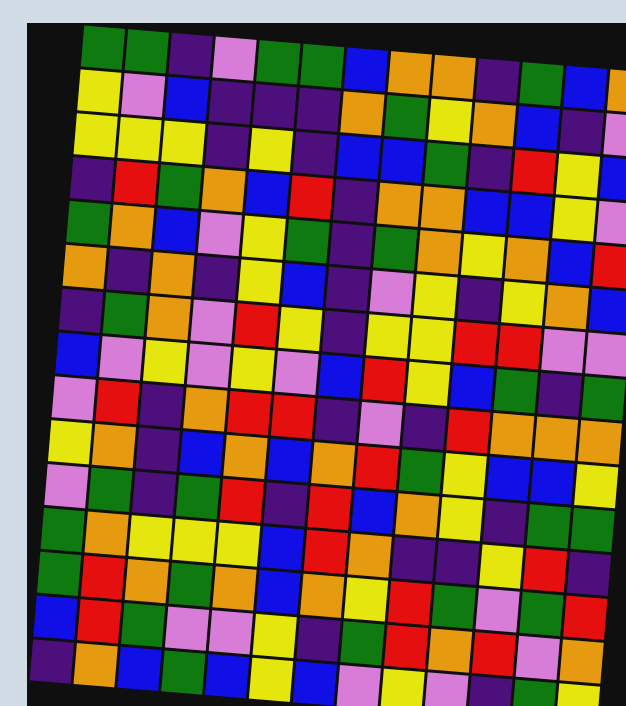[["green", "green", "indigo", "violet", "green", "green", "blue", "orange", "orange", "indigo", "green", "blue", "orange"], ["yellow", "violet", "blue", "indigo", "indigo", "indigo", "orange", "green", "yellow", "orange", "blue", "indigo", "violet"], ["yellow", "yellow", "yellow", "indigo", "yellow", "indigo", "blue", "blue", "green", "indigo", "red", "yellow", "blue"], ["indigo", "red", "green", "orange", "blue", "red", "indigo", "orange", "orange", "blue", "blue", "yellow", "violet"], ["green", "orange", "blue", "violet", "yellow", "green", "indigo", "green", "orange", "yellow", "orange", "blue", "red"], ["orange", "indigo", "orange", "indigo", "yellow", "blue", "indigo", "violet", "yellow", "indigo", "yellow", "orange", "blue"], ["indigo", "green", "orange", "violet", "red", "yellow", "indigo", "yellow", "yellow", "red", "red", "violet", "violet"], ["blue", "violet", "yellow", "violet", "yellow", "violet", "blue", "red", "yellow", "blue", "green", "indigo", "green"], ["violet", "red", "indigo", "orange", "red", "red", "indigo", "violet", "indigo", "red", "orange", "orange", "orange"], ["yellow", "orange", "indigo", "blue", "orange", "blue", "orange", "red", "green", "yellow", "blue", "blue", "yellow"], ["violet", "green", "indigo", "green", "red", "indigo", "red", "blue", "orange", "yellow", "indigo", "green", "green"], ["green", "orange", "yellow", "yellow", "yellow", "blue", "red", "orange", "indigo", "indigo", "yellow", "red", "indigo"], ["green", "red", "orange", "green", "orange", "blue", "orange", "yellow", "red", "green", "violet", "green", "red"], ["blue", "red", "green", "violet", "violet", "yellow", "indigo", "green", "red", "orange", "red", "violet", "orange"], ["indigo", "orange", "blue", "green", "blue", "yellow", "blue", "violet", "yellow", "violet", "indigo", "green", "yellow"]]